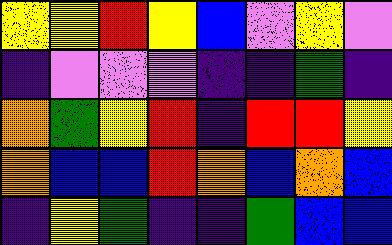[["yellow", "yellow", "red", "yellow", "blue", "violet", "yellow", "violet"], ["indigo", "violet", "violet", "violet", "indigo", "indigo", "green", "indigo"], ["orange", "green", "yellow", "red", "indigo", "red", "red", "yellow"], ["orange", "blue", "blue", "red", "orange", "blue", "orange", "blue"], ["indigo", "yellow", "green", "indigo", "indigo", "green", "blue", "blue"]]